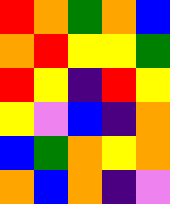[["red", "orange", "green", "orange", "blue"], ["orange", "red", "yellow", "yellow", "green"], ["red", "yellow", "indigo", "red", "yellow"], ["yellow", "violet", "blue", "indigo", "orange"], ["blue", "green", "orange", "yellow", "orange"], ["orange", "blue", "orange", "indigo", "violet"]]